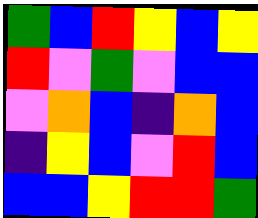[["green", "blue", "red", "yellow", "blue", "yellow"], ["red", "violet", "green", "violet", "blue", "blue"], ["violet", "orange", "blue", "indigo", "orange", "blue"], ["indigo", "yellow", "blue", "violet", "red", "blue"], ["blue", "blue", "yellow", "red", "red", "green"]]